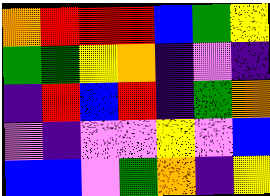[["orange", "red", "red", "red", "blue", "green", "yellow"], ["green", "green", "yellow", "orange", "indigo", "violet", "indigo"], ["indigo", "red", "blue", "red", "indigo", "green", "orange"], ["violet", "indigo", "violet", "violet", "yellow", "violet", "blue"], ["blue", "blue", "violet", "green", "orange", "indigo", "yellow"]]